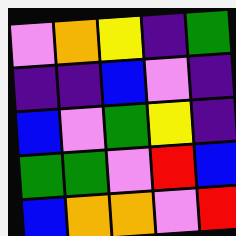[["violet", "orange", "yellow", "indigo", "green"], ["indigo", "indigo", "blue", "violet", "indigo"], ["blue", "violet", "green", "yellow", "indigo"], ["green", "green", "violet", "red", "blue"], ["blue", "orange", "orange", "violet", "red"]]